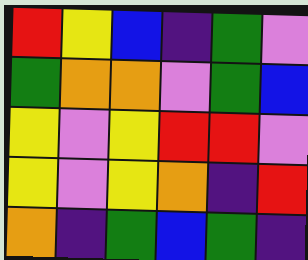[["red", "yellow", "blue", "indigo", "green", "violet"], ["green", "orange", "orange", "violet", "green", "blue"], ["yellow", "violet", "yellow", "red", "red", "violet"], ["yellow", "violet", "yellow", "orange", "indigo", "red"], ["orange", "indigo", "green", "blue", "green", "indigo"]]